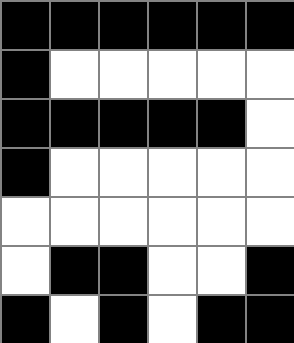[["black", "black", "black", "black", "black", "black"], ["black", "white", "white", "white", "white", "white"], ["black", "black", "black", "black", "black", "white"], ["black", "white", "white", "white", "white", "white"], ["white", "white", "white", "white", "white", "white"], ["white", "black", "black", "white", "white", "black"], ["black", "white", "black", "white", "black", "black"]]